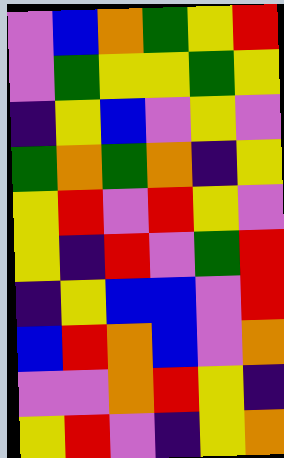[["violet", "blue", "orange", "green", "yellow", "red"], ["violet", "green", "yellow", "yellow", "green", "yellow"], ["indigo", "yellow", "blue", "violet", "yellow", "violet"], ["green", "orange", "green", "orange", "indigo", "yellow"], ["yellow", "red", "violet", "red", "yellow", "violet"], ["yellow", "indigo", "red", "violet", "green", "red"], ["indigo", "yellow", "blue", "blue", "violet", "red"], ["blue", "red", "orange", "blue", "violet", "orange"], ["violet", "violet", "orange", "red", "yellow", "indigo"], ["yellow", "red", "violet", "indigo", "yellow", "orange"]]